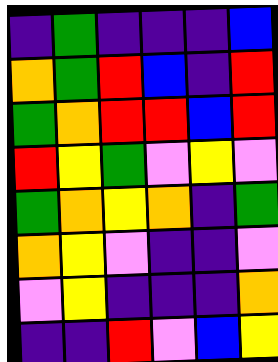[["indigo", "green", "indigo", "indigo", "indigo", "blue"], ["orange", "green", "red", "blue", "indigo", "red"], ["green", "orange", "red", "red", "blue", "red"], ["red", "yellow", "green", "violet", "yellow", "violet"], ["green", "orange", "yellow", "orange", "indigo", "green"], ["orange", "yellow", "violet", "indigo", "indigo", "violet"], ["violet", "yellow", "indigo", "indigo", "indigo", "orange"], ["indigo", "indigo", "red", "violet", "blue", "yellow"]]